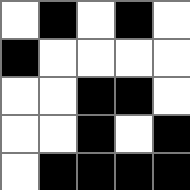[["white", "black", "white", "black", "white"], ["black", "white", "white", "white", "white"], ["white", "white", "black", "black", "white"], ["white", "white", "black", "white", "black"], ["white", "black", "black", "black", "black"]]